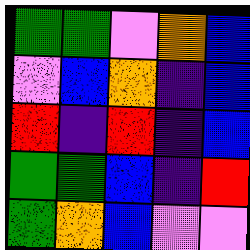[["green", "green", "violet", "orange", "blue"], ["violet", "blue", "orange", "indigo", "blue"], ["red", "indigo", "red", "indigo", "blue"], ["green", "green", "blue", "indigo", "red"], ["green", "orange", "blue", "violet", "violet"]]